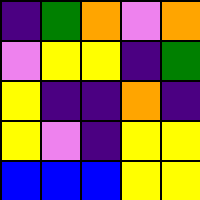[["indigo", "green", "orange", "violet", "orange"], ["violet", "yellow", "yellow", "indigo", "green"], ["yellow", "indigo", "indigo", "orange", "indigo"], ["yellow", "violet", "indigo", "yellow", "yellow"], ["blue", "blue", "blue", "yellow", "yellow"]]